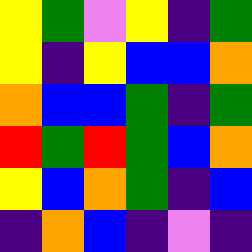[["yellow", "green", "violet", "yellow", "indigo", "green"], ["yellow", "indigo", "yellow", "blue", "blue", "orange"], ["orange", "blue", "blue", "green", "indigo", "green"], ["red", "green", "red", "green", "blue", "orange"], ["yellow", "blue", "orange", "green", "indigo", "blue"], ["indigo", "orange", "blue", "indigo", "violet", "indigo"]]